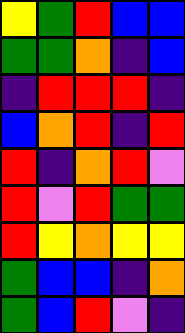[["yellow", "green", "red", "blue", "blue"], ["green", "green", "orange", "indigo", "blue"], ["indigo", "red", "red", "red", "indigo"], ["blue", "orange", "red", "indigo", "red"], ["red", "indigo", "orange", "red", "violet"], ["red", "violet", "red", "green", "green"], ["red", "yellow", "orange", "yellow", "yellow"], ["green", "blue", "blue", "indigo", "orange"], ["green", "blue", "red", "violet", "indigo"]]